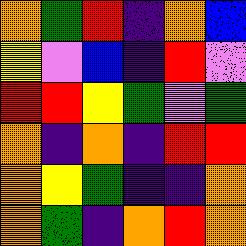[["orange", "green", "red", "indigo", "orange", "blue"], ["yellow", "violet", "blue", "indigo", "red", "violet"], ["red", "red", "yellow", "green", "violet", "green"], ["orange", "indigo", "orange", "indigo", "red", "red"], ["orange", "yellow", "green", "indigo", "indigo", "orange"], ["orange", "green", "indigo", "orange", "red", "orange"]]